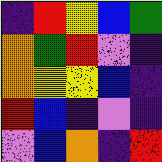[["indigo", "red", "yellow", "blue", "green"], ["orange", "green", "red", "violet", "indigo"], ["orange", "yellow", "yellow", "blue", "indigo"], ["red", "blue", "indigo", "violet", "indigo"], ["violet", "blue", "orange", "indigo", "red"]]